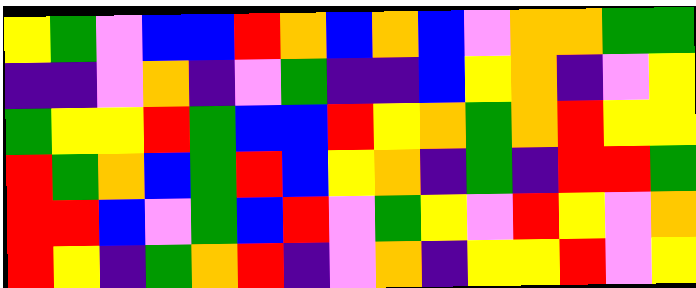[["yellow", "green", "violet", "blue", "blue", "red", "orange", "blue", "orange", "blue", "violet", "orange", "orange", "green", "green"], ["indigo", "indigo", "violet", "orange", "indigo", "violet", "green", "indigo", "indigo", "blue", "yellow", "orange", "indigo", "violet", "yellow"], ["green", "yellow", "yellow", "red", "green", "blue", "blue", "red", "yellow", "orange", "green", "orange", "red", "yellow", "yellow"], ["red", "green", "orange", "blue", "green", "red", "blue", "yellow", "orange", "indigo", "green", "indigo", "red", "red", "green"], ["red", "red", "blue", "violet", "green", "blue", "red", "violet", "green", "yellow", "violet", "red", "yellow", "violet", "orange"], ["red", "yellow", "indigo", "green", "orange", "red", "indigo", "violet", "orange", "indigo", "yellow", "yellow", "red", "violet", "yellow"]]